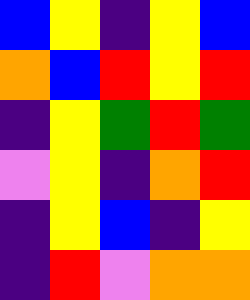[["blue", "yellow", "indigo", "yellow", "blue"], ["orange", "blue", "red", "yellow", "red"], ["indigo", "yellow", "green", "red", "green"], ["violet", "yellow", "indigo", "orange", "red"], ["indigo", "yellow", "blue", "indigo", "yellow"], ["indigo", "red", "violet", "orange", "orange"]]